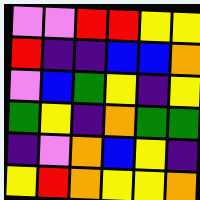[["violet", "violet", "red", "red", "yellow", "yellow"], ["red", "indigo", "indigo", "blue", "blue", "orange"], ["violet", "blue", "green", "yellow", "indigo", "yellow"], ["green", "yellow", "indigo", "orange", "green", "green"], ["indigo", "violet", "orange", "blue", "yellow", "indigo"], ["yellow", "red", "orange", "yellow", "yellow", "orange"]]